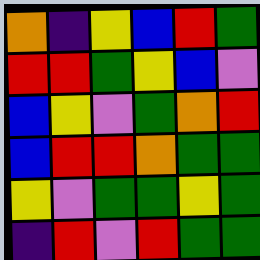[["orange", "indigo", "yellow", "blue", "red", "green"], ["red", "red", "green", "yellow", "blue", "violet"], ["blue", "yellow", "violet", "green", "orange", "red"], ["blue", "red", "red", "orange", "green", "green"], ["yellow", "violet", "green", "green", "yellow", "green"], ["indigo", "red", "violet", "red", "green", "green"]]